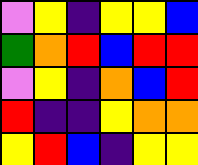[["violet", "yellow", "indigo", "yellow", "yellow", "blue"], ["green", "orange", "red", "blue", "red", "red"], ["violet", "yellow", "indigo", "orange", "blue", "red"], ["red", "indigo", "indigo", "yellow", "orange", "orange"], ["yellow", "red", "blue", "indigo", "yellow", "yellow"]]